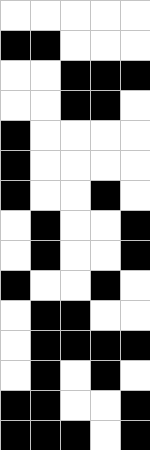[["white", "white", "white", "white", "white"], ["black", "black", "white", "white", "white"], ["white", "white", "black", "black", "black"], ["white", "white", "black", "black", "white"], ["black", "white", "white", "white", "white"], ["black", "white", "white", "white", "white"], ["black", "white", "white", "black", "white"], ["white", "black", "white", "white", "black"], ["white", "black", "white", "white", "black"], ["black", "white", "white", "black", "white"], ["white", "black", "black", "white", "white"], ["white", "black", "black", "black", "black"], ["white", "black", "white", "black", "white"], ["black", "black", "white", "white", "black"], ["black", "black", "black", "white", "black"]]